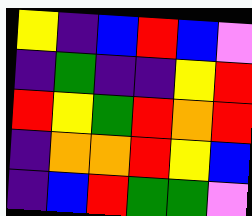[["yellow", "indigo", "blue", "red", "blue", "violet"], ["indigo", "green", "indigo", "indigo", "yellow", "red"], ["red", "yellow", "green", "red", "orange", "red"], ["indigo", "orange", "orange", "red", "yellow", "blue"], ["indigo", "blue", "red", "green", "green", "violet"]]